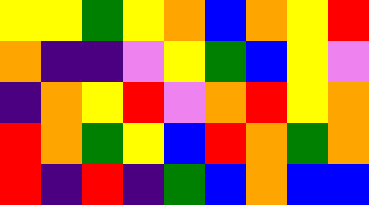[["yellow", "yellow", "green", "yellow", "orange", "blue", "orange", "yellow", "red"], ["orange", "indigo", "indigo", "violet", "yellow", "green", "blue", "yellow", "violet"], ["indigo", "orange", "yellow", "red", "violet", "orange", "red", "yellow", "orange"], ["red", "orange", "green", "yellow", "blue", "red", "orange", "green", "orange"], ["red", "indigo", "red", "indigo", "green", "blue", "orange", "blue", "blue"]]